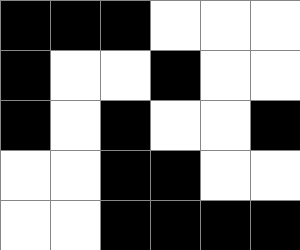[["black", "black", "black", "white", "white", "white"], ["black", "white", "white", "black", "white", "white"], ["black", "white", "black", "white", "white", "black"], ["white", "white", "black", "black", "white", "white"], ["white", "white", "black", "black", "black", "black"]]